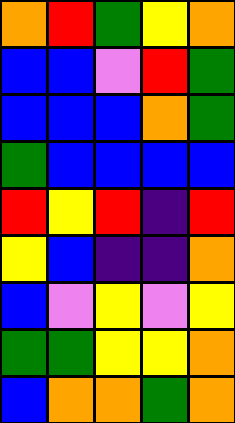[["orange", "red", "green", "yellow", "orange"], ["blue", "blue", "violet", "red", "green"], ["blue", "blue", "blue", "orange", "green"], ["green", "blue", "blue", "blue", "blue"], ["red", "yellow", "red", "indigo", "red"], ["yellow", "blue", "indigo", "indigo", "orange"], ["blue", "violet", "yellow", "violet", "yellow"], ["green", "green", "yellow", "yellow", "orange"], ["blue", "orange", "orange", "green", "orange"]]